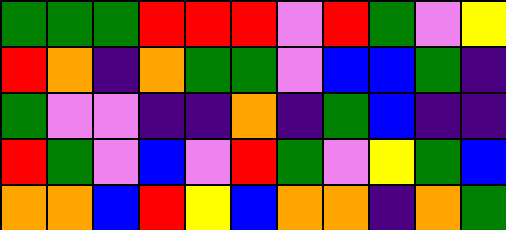[["green", "green", "green", "red", "red", "red", "violet", "red", "green", "violet", "yellow"], ["red", "orange", "indigo", "orange", "green", "green", "violet", "blue", "blue", "green", "indigo"], ["green", "violet", "violet", "indigo", "indigo", "orange", "indigo", "green", "blue", "indigo", "indigo"], ["red", "green", "violet", "blue", "violet", "red", "green", "violet", "yellow", "green", "blue"], ["orange", "orange", "blue", "red", "yellow", "blue", "orange", "orange", "indigo", "orange", "green"]]